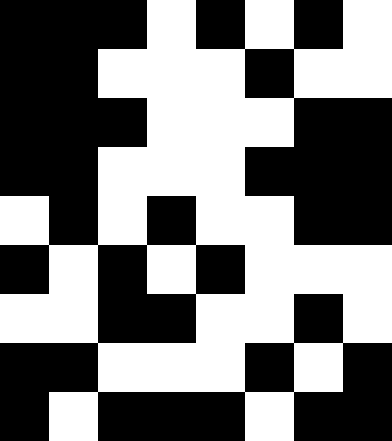[["black", "black", "black", "white", "black", "white", "black", "white"], ["black", "black", "white", "white", "white", "black", "white", "white"], ["black", "black", "black", "white", "white", "white", "black", "black"], ["black", "black", "white", "white", "white", "black", "black", "black"], ["white", "black", "white", "black", "white", "white", "black", "black"], ["black", "white", "black", "white", "black", "white", "white", "white"], ["white", "white", "black", "black", "white", "white", "black", "white"], ["black", "black", "white", "white", "white", "black", "white", "black"], ["black", "white", "black", "black", "black", "white", "black", "black"]]